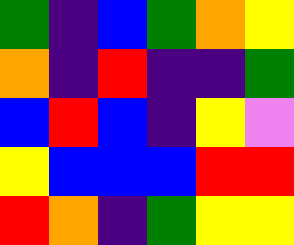[["green", "indigo", "blue", "green", "orange", "yellow"], ["orange", "indigo", "red", "indigo", "indigo", "green"], ["blue", "red", "blue", "indigo", "yellow", "violet"], ["yellow", "blue", "blue", "blue", "red", "red"], ["red", "orange", "indigo", "green", "yellow", "yellow"]]